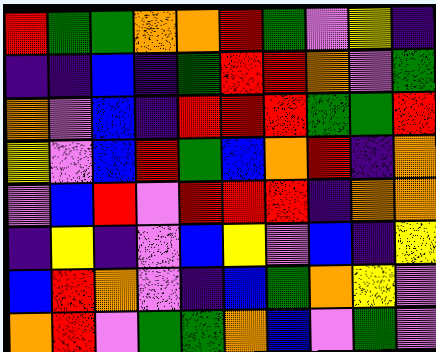[["red", "green", "green", "orange", "orange", "red", "green", "violet", "yellow", "indigo"], ["indigo", "indigo", "blue", "indigo", "green", "red", "red", "orange", "violet", "green"], ["orange", "violet", "blue", "indigo", "red", "red", "red", "green", "green", "red"], ["yellow", "violet", "blue", "red", "green", "blue", "orange", "red", "indigo", "orange"], ["violet", "blue", "red", "violet", "red", "red", "red", "indigo", "orange", "orange"], ["indigo", "yellow", "indigo", "violet", "blue", "yellow", "violet", "blue", "indigo", "yellow"], ["blue", "red", "orange", "violet", "indigo", "blue", "green", "orange", "yellow", "violet"], ["orange", "red", "violet", "green", "green", "orange", "blue", "violet", "green", "violet"]]